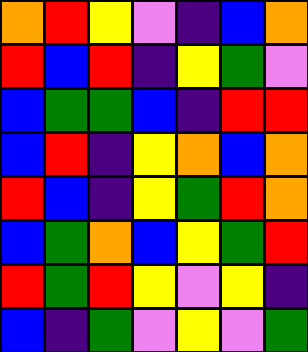[["orange", "red", "yellow", "violet", "indigo", "blue", "orange"], ["red", "blue", "red", "indigo", "yellow", "green", "violet"], ["blue", "green", "green", "blue", "indigo", "red", "red"], ["blue", "red", "indigo", "yellow", "orange", "blue", "orange"], ["red", "blue", "indigo", "yellow", "green", "red", "orange"], ["blue", "green", "orange", "blue", "yellow", "green", "red"], ["red", "green", "red", "yellow", "violet", "yellow", "indigo"], ["blue", "indigo", "green", "violet", "yellow", "violet", "green"]]